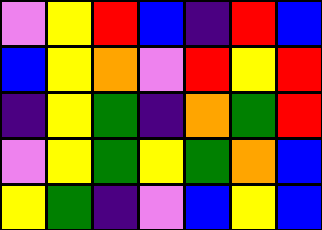[["violet", "yellow", "red", "blue", "indigo", "red", "blue"], ["blue", "yellow", "orange", "violet", "red", "yellow", "red"], ["indigo", "yellow", "green", "indigo", "orange", "green", "red"], ["violet", "yellow", "green", "yellow", "green", "orange", "blue"], ["yellow", "green", "indigo", "violet", "blue", "yellow", "blue"]]